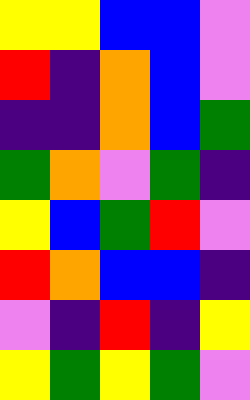[["yellow", "yellow", "blue", "blue", "violet"], ["red", "indigo", "orange", "blue", "violet"], ["indigo", "indigo", "orange", "blue", "green"], ["green", "orange", "violet", "green", "indigo"], ["yellow", "blue", "green", "red", "violet"], ["red", "orange", "blue", "blue", "indigo"], ["violet", "indigo", "red", "indigo", "yellow"], ["yellow", "green", "yellow", "green", "violet"]]